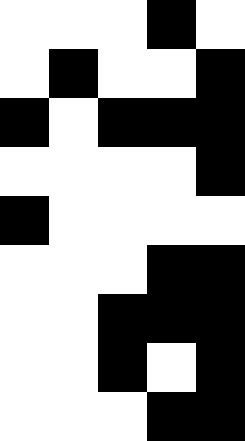[["white", "white", "white", "black", "white"], ["white", "black", "white", "white", "black"], ["black", "white", "black", "black", "black"], ["white", "white", "white", "white", "black"], ["black", "white", "white", "white", "white"], ["white", "white", "white", "black", "black"], ["white", "white", "black", "black", "black"], ["white", "white", "black", "white", "black"], ["white", "white", "white", "black", "black"]]